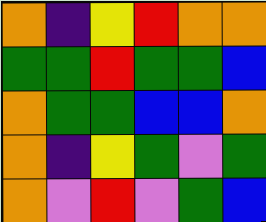[["orange", "indigo", "yellow", "red", "orange", "orange"], ["green", "green", "red", "green", "green", "blue"], ["orange", "green", "green", "blue", "blue", "orange"], ["orange", "indigo", "yellow", "green", "violet", "green"], ["orange", "violet", "red", "violet", "green", "blue"]]